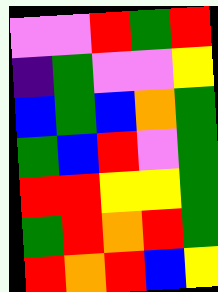[["violet", "violet", "red", "green", "red"], ["indigo", "green", "violet", "violet", "yellow"], ["blue", "green", "blue", "orange", "green"], ["green", "blue", "red", "violet", "green"], ["red", "red", "yellow", "yellow", "green"], ["green", "red", "orange", "red", "green"], ["red", "orange", "red", "blue", "yellow"]]